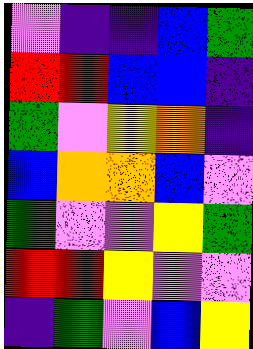[["violet", "indigo", "indigo", "blue", "green"], ["red", "red", "blue", "blue", "indigo"], ["green", "violet", "yellow", "orange", "indigo"], ["blue", "orange", "orange", "blue", "violet"], ["green", "violet", "violet", "yellow", "green"], ["red", "red", "yellow", "violet", "violet"], ["indigo", "green", "violet", "blue", "yellow"]]